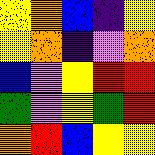[["yellow", "orange", "blue", "indigo", "yellow"], ["yellow", "orange", "indigo", "violet", "orange"], ["blue", "violet", "yellow", "red", "red"], ["green", "violet", "yellow", "green", "red"], ["orange", "red", "blue", "yellow", "yellow"]]